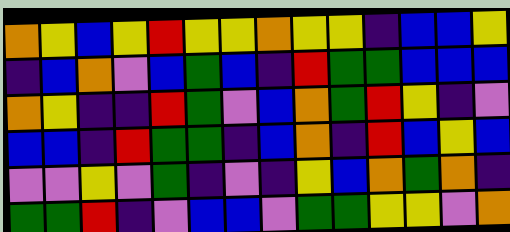[["orange", "yellow", "blue", "yellow", "red", "yellow", "yellow", "orange", "yellow", "yellow", "indigo", "blue", "blue", "yellow"], ["indigo", "blue", "orange", "violet", "blue", "green", "blue", "indigo", "red", "green", "green", "blue", "blue", "blue"], ["orange", "yellow", "indigo", "indigo", "red", "green", "violet", "blue", "orange", "green", "red", "yellow", "indigo", "violet"], ["blue", "blue", "indigo", "red", "green", "green", "indigo", "blue", "orange", "indigo", "red", "blue", "yellow", "blue"], ["violet", "violet", "yellow", "violet", "green", "indigo", "violet", "indigo", "yellow", "blue", "orange", "green", "orange", "indigo"], ["green", "green", "red", "indigo", "violet", "blue", "blue", "violet", "green", "green", "yellow", "yellow", "violet", "orange"]]